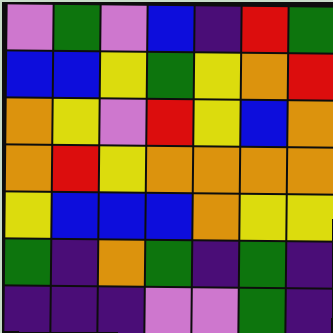[["violet", "green", "violet", "blue", "indigo", "red", "green"], ["blue", "blue", "yellow", "green", "yellow", "orange", "red"], ["orange", "yellow", "violet", "red", "yellow", "blue", "orange"], ["orange", "red", "yellow", "orange", "orange", "orange", "orange"], ["yellow", "blue", "blue", "blue", "orange", "yellow", "yellow"], ["green", "indigo", "orange", "green", "indigo", "green", "indigo"], ["indigo", "indigo", "indigo", "violet", "violet", "green", "indigo"]]